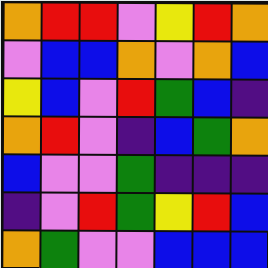[["orange", "red", "red", "violet", "yellow", "red", "orange"], ["violet", "blue", "blue", "orange", "violet", "orange", "blue"], ["yellow", "blue", "violet", "red", "green", "blue", "indigo"], ["orange", "red", "violet", "indigo", "blue", "green", "orange"], ["blue", "violet", "violet", "green", "indigo", "indigo", "indigo"], ["indigo", "violet", "red", "green", "yellow", "red", "blue"], ["orange", "green", "violet", "violet", "blue", "blue", "blue"]]